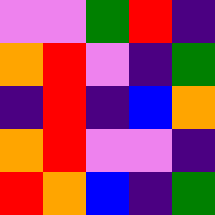[["violet", "violet", "green", "red", "indigo"], ["orange", "red", "violet", "indigo", "green"], ["indigo", "red", "indigo", "blue", "orange"], ["orange", "red", "violet", "violet", "indigo"], ["red", "orange", "blue", "indigo", "green"]]